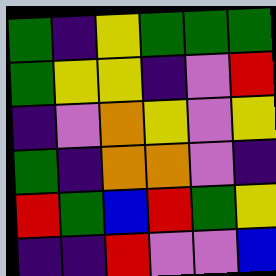[["green", "indigo", "yellow", "green", "green", "green"], ["green", "yellow", "yellow", "indigo", "violet", "red"], ["indigo", "violet", "orange", "yellow", "violet", "yellow"], ["green", "indigo", "orange", "orange", "violet", "indigo"], ["red", "green", "blue", "red", "green", "yellow"], ["indigo", "indigo", "red", "violet", "violet", "blue"]]